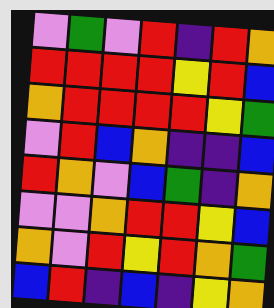[["violet", "green", "violet", "red", "indigo", "red", "orange"], ["red", "red", "red", "red", "yellow", "red", "blue"], ["orange", "red", "red", "red", "red", "yellow", "green"], ["violet", "red", "blue", "orange", "indigo", "indigo", "blue"], ["red", "orange", "violet", "blue", "green", "indigo", "orange"], ["violet", "violet", "orange", "red", "red", "yellow", "blue"], ["orange", "violet", "red", "yellow", "red", "orange", "green"], ["blue", "red", "indigo", "blue", "indigo", "yellow", "orange"]]